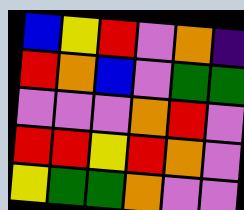[["blue", "yellow", "red", "violet", "orange", "indigo"], ["red", "orange", "blue", "violet", "green", "green"], ["violet", "violet", "violet", "orange", "red", "violet"], ["red", "red", "yellow", "red", "orange", "violet"], ["yellow", "green", "green", "orange", "violet", "violet"]]